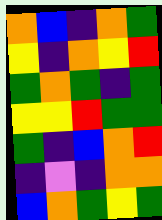[["orange", "blue", "indigo", "orange", "green"], ["yellow", "indigo", "orange", "yellow", "red"], ["green", "orange", "green", "indigo", "green"], ["yellow", "yellow", "red", "green", "green"], ["green", "indigo", "blue", "orange", "red"], ["indigo", "violet", "indigo", "orange", "orange"], ["blue", "orange", "green", "yellow", "green"]]